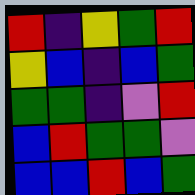[["red", "indigo", "yellow", "green", "red"], ["yellow", "blue", "indigo", "blue", "green"], ["green", "green", "indigo", "violet", "red"], ["blue", "red", "green", "green", "violet"], ["blue", "blue", "red", "blue", "green"]]